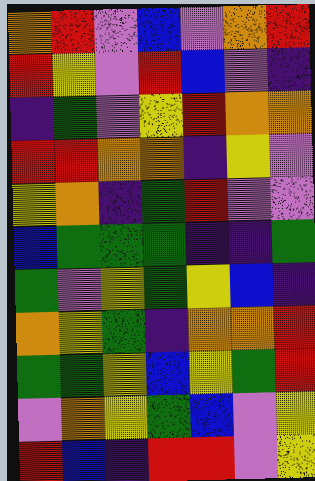[["orange", "red", "violet", "blue", "violet", "orange", "red"], ["red", "yellow", "violet", "red", "blue", "violet", "indigo"], ["indigo", "green", "violet", "yellow", "red", "orange", "orange"], ["red", "red", "orange", "orange", "indigo", "yellow", "violet"], ["yellow", "orange", "indigo", "green", "red", "violet", "violet"], ["blue", "green", "green", "green", "indigo", "indigo", "green"], ["green", "violet", "yellow", "green", "yellow", "blue", "indigo"], ["orange", "yellow", "green", "indigo", "orange", "orange", "red"], ["green", "green", "yellow", "blue", "yellow", "green", "red"], ["violet", "orange", "yellow", "green", "blue", "violet", "yellow"], ["red", "blue", "indigo", "red", "red", "violet", "yellow"]]